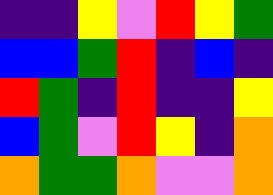[["indigo", "indigo", "yellow", "violet", "red", "yellow", "green"], ["blue", "blue", "green", "red", "indigo", "blue", "indigo"], ["red", "green", "indigo", "red", "indigo", "indigo", "yellow"], ["blue", "green", "violet", "red", "yellow", "indigo", "orange"], ["orange", "green", "green", "orange", "violet", "violet", "orange"]]